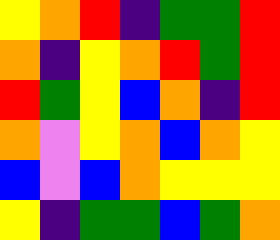[["yellow", "orange", "red", "indigo", "green", "green", "red"], ["orange", "indigo", "yellow", "orange", "red", "green", "red"], ["red", "green", "yellow", "blue", "orange", "indigo", "red"], ["orange", "violet", "yellow", "orange", "blue", "orange", "yellow"], ["blue", "violet", "blue", "orange", "yellow", "yellow", "yellow"], ["yellow", "indigo", "green", "green", "blue", "green", "orange"]]